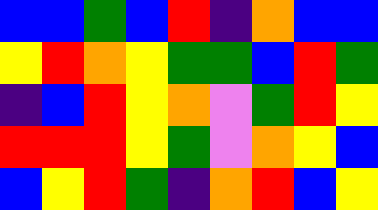[["blue", "blue", "green", "blue", "red", "indigo", "orange", "blue", "blue"], ["yellow", "red", "orange", "yellow", "green", "green", "blue", "red", "green"], ["indigo", "blue", "red", "yellow", "orange", "violet", "green", "red", "yellow"], ["red", "red", "red", "yellow", "green", "violet", "orange", "yellow", "blue"], ["blue", "yellow", "red", "green", "indigo", "orange", "red", "blue", "yellow"]]